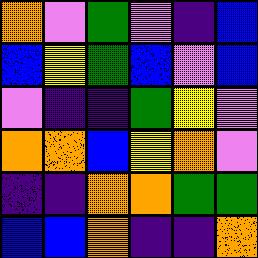[["orange", "violet", "green", "violet", "indigo", "blue"], ["blue", "yellow", "green", "blue", "violet", "blue"], ["violet", "indigo", "indigo", "green", "yellow", "violet"], ["orange", "orange", "blue", "yellow", "orange", "violet"], ["indigo", "indigo", "orange", "orange", "green", "green"], ["blue", "blue", "orange", "indigo", "indigo", "orange"]]